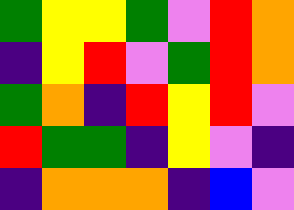[["green", "yellow", "yellow", "green", "violet", "red", "orange"], ["indigo", "yellow", "red", "violet", "green", "red", "orange"], ["green", "orange", "indigo", "red", "yellow", "red", "violet"], ["red", "green", "green", "indigo", "yellow", "violet", "indigo"], ["indigo", "orange", "orange", "orange", "indigo", "blue", "violet"]]